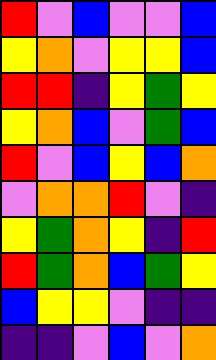[["red", "violet", "blue", "violet", "violet", "blue"], ["yellow", "orange", "violet", "yellow", "yellow", "blue"], ["red", "red", "indigo", "yellow", "green", "yellow"], ["yellow", "orange", "blue", "violet", "green", "blue"], ["red", "violet", "blue", "yellow", "blue", "orange"], ["violet", "orange", "orange", "red", "violet", "indigo"], ["yellow", "green", "orange", "yellow", "indigo", "red"], ["red", "green", "orange", "blue", "green", "yellow"], ["blue", "yellow", "yellow", "violet", "indigo", "indigo"], ["indigo", "indigo", "violet", "blue", "violet", "orange"]]